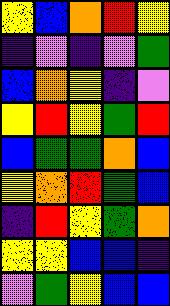[["yellow", "blue", "orange", "red", "yellow"], ["indigo", "violet", "indigo", "violet", "green"], ["blue", "orange", "yellow", "indigo", "violet"], ["yellow", "red", "yellow", "green", "red"], ["blue", "green", "green", "orange", "blue"], ["yellow", "orange", "red", "green", "blue"], ["indigo", "red", "yellow", "green", "orange"], ["yellow", "yellow", "blue", "blue", "indigo"], ["violet", "green", "yellow", "blue", "blue"]]